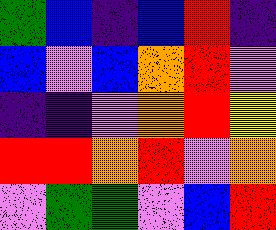[["green", "blue", "indigo", "blue", "red", "indigo"], ["blue", "violet", "blue", "orange", "red", "violet"], ["indigo", "indigo", "violet", "orange", "red", "yellow"], ["red", "red", "orange", "red", "violet", "orange"], ["violet", "green", "green", "violet", "blue", "red"]]